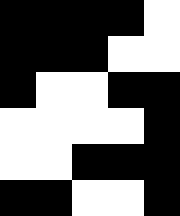[["black", "black", "black", "black", "white"], ["black", "black", "black", "white", "white"], ["black", "white", "white", "black", "black"], ["white", "white", "white", "white", "black"], ["white", "white", "black", "black", "black"], ["black", "black", "white", "white", "black"]]